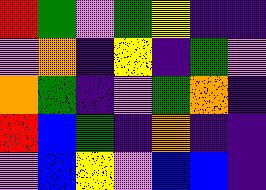[["red", "green", "violet", "green", "yellow", "indigo", "indigo"], ["violet", "orange", "indigo", "yellow", "indigo", "green", "violet"], ["orange", "green", "indigo", "violet", "green", "orange", "indigo"], ["red", "blue", "green", "indigo", "orange", "indigo", "indigo"], ["violet", "blue", "yellow", "violet", "blue", "blue", "indigo"]]